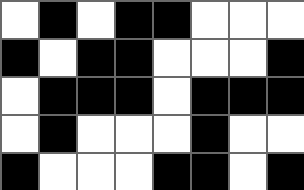[["white", "black", "white", "black", "black", "white", "white", "white"], ["black", "white", "black", "black", "white", "white", "white", "black"], ["white", "black", "black", "black", "white", "black", "black", "black"], ["white", "black", "white", "white", "white", "black", "white", "white"], ["black", "white", "white", "white", "black", "black", "white", "black"]]